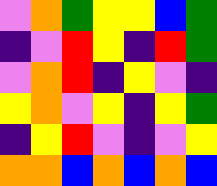[["violet", "orange", "green", "yellow", "yellow", "blue", "green"], ["indigo", "violet", "red", "yellow", "indigo", "red", "green"], ["violet", "orange", "red", "indigo", "yellow", "violet", "indigo"], ["yellow", "orange", "violet", "yellow", "indigo", "yellow", "green"], ["indigo", "yellow", "red", "violet", "indigo", "violet", "yellow"], ["orange", "orange", "blue", "orange", "blue", "orange", "blue"]]